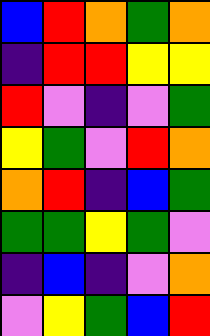[["blue", "red", "orange", "green", "orange"], ["indigo", "red", "red", "yellow", "yellow"], ["red", "violet", "indigo", "violet", "green"], ["yellow", "green", "violet", "red", "orange"], ["orange", "red", "indigo", "blue", "green"], ["green", "green", "yellow", "green", "violet"], ["indigo", "blue", "indigo", "violet", "orange"], ["violet", "yellow", "green", "blue", "red"]]